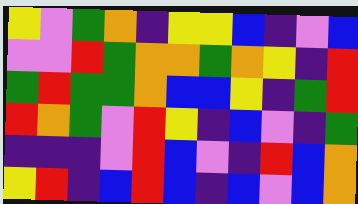[["yellow", "violet", "green", "orange", "indigo", "yellow", "yellow", "blue", "indigo", "violet", "blue"], ["violet", "violet", "red", "green", "orange", "orange", "green", "orange", "yellow", "indigo", "red"], ["green", "red", "green", "green", "orange", "blue", "blue", "yellow", "indigo", "green", "red"], ["red", "orange", "green", "violet", "red", "yellow", "indigo", "blue", "violet", "indigo", "green"], ["indigo", "indigo", "indigo", "violet", "red", "blue", "violet", "indigo", "red", "blue", "orange"], ["yellow", "red", "indigo", "blue", "red", "blue", "indigo", "blue", "violet", "blue", "orange"]]